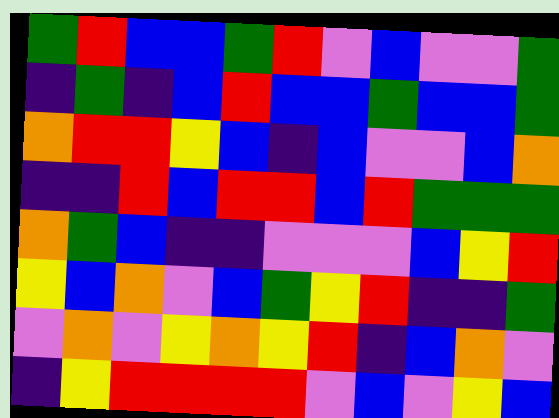[["green", "red", "blue", "blue", "green", "red", "violet", "blue", "violet", "violet", "green"], ["indigo", "green", "indigo", "blue", "red", "blue", "blue", "green", "blue", "blue", "green"], ["orange", "red", "red", "yellow", "blue", "indigo", "blue", "violet", "violet", "blue", "orange"], ["indigo", "indigo", "red", "blue", "red", "red", "blue", "red", "green", "green", "green"], ["orange", "green", "blue", "indigo", "indigo", "violet", "violet", "violet", "blue", "yellow", "red"], ["yellow", "blue", "orange", "violet", "blue", "green", "yellow", "red", "indigo", "indigo", "green"], ["violet", "orange", "violet", "yellow", "orange", "yellow", "red", "indigo", "blue", "orange", "violet"], ["indigo", "yellow", "red", "red", "red", "red", "violet", "blue", "violet", "yellow", "blue"]]